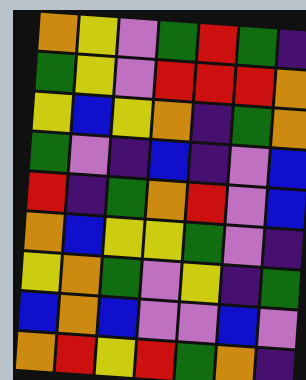[["orange", "yellow", "violet", "green", "red", "green", "indigo"], ["green", "yellow", "violet", "red", "red", "red", "orange"], ["yellow", "blue", "yellow", "orange", "indigo", "green", "orange"], ["green", "violet", "indigo", "blue", "indigo", "violet", "blue"], ["red", "indigo", "green", "orange", "red", "violet", "blue"], ["orange", "blue", "yellow", "yellow", "green", "violet", "indigo"], ["yellow", "orange", "green", "violet", "yellow", "indigo", "green"], ["blue", "orange", "blue", "violet", "violet", "blue", "violet"], ["orange", "red", "yellow", "red", "green", "orange", "indigo"]]